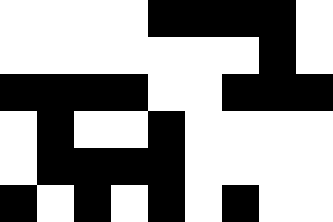[["white", "white", "white", "white", "black", "black", "black", "black", "white"], ["white", "white", "white", "white", "white", "white", "white", "black", "white"], ["black", "black", "black", "black", "white", "white", "black", "black", "black"], ["white", "black", "white", "white", "black", "white", "white", "white", "white"], ["white", "black", "black", "black", "black", "white", "white", "white", "white"], ["black", "white", "black", "white", "black", "white", "black", "white", "white"]]